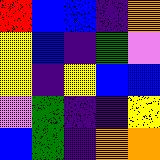[["red", "blue", "blue", "indigo", "orange"], ["yellow", "blue", "indigo", "green", "violet"], ["yellow", "indigo", "yellow", "blue", "blue"], ["violet", "green", "indigo", "indigo", "yellow"], ["blue", "green", "indigo", "orange", "orange"]]